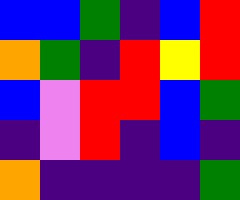[["blue", "blue", "green", "indigo", "blue", "red"], ["orange", "green", "indigo", "red", "yellow", "red"], ["blue", "violet", "red", "red", "blue", "green"], ["indigo", "violet", "red", "indigo", "blue", "indigo"], ["orange", "indigo", "indigo", "indigo", "indigo", "green"]]